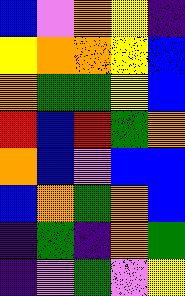[["blue", "violet", "orange", "yellow", "indigo"], ["yellow", "orange", "orange", "yellow", "blue"], ["orange", "green", "green", "yellow", "blue"], ["red", "blue", "red", "green", "orange"], ["orange", "blue", "violet", "blue", "blue"], ["blue", "orange", "green", "orange", "blue"], ["indigo", "green", "indigo", "orange", "green"], ["indigo", "violet", "green", "violet", "yellow"]]